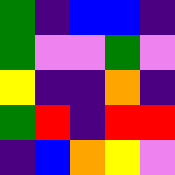[["green", "indigo", "blue", "blue", "indigo"], ["green", "violet", "violet", "green", "violet"], ["yellow", "indigo", "indigo", "orange", "indigo"], ["green", "red", "indigo", "red", "red"], ["indigo", "blue", "orange", "yellow", "violet"]]